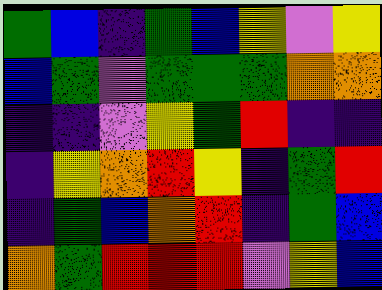[["green", "blue", "indigo", "green", "blue", "yellow", "violet", "yellow"], ["blue", "green", "violet", "green", "green", "green", "orange", "orange"], ["indigo", "indigo", "violet", "yellow", "green", "red", "indigo", "indigo"], ["indigo", "yellow", "orange", "red", "yellow", "indigo", "green", "red"], ["indigo", "green", "blue", "orange", "red", "indigo", "green", "blue"], ["orange", "green", "red", "red", "red", "violet", "yellow", "blue"]]